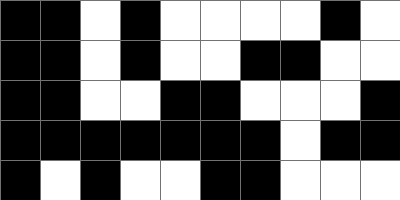[["black", "black", "white", "black", "white", "white", "white", "white", "black", "white"], ["black", "black", "white", "black", "white", "white", "black", "black", "white", "white"], ["black", "black", "white", "white", "black", "black", "white", "white", "white", "black"], ["black", "black", "black", "black", "black", "black", "black", "white", "black", "black"], ["black", "white", "black", "white", "white", "black", "black", "white", "white", "white"]]